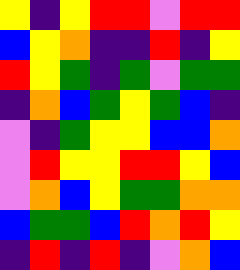[["yellow", "indigo", "yellow", "red", "red", "violet", "red", "red"], ["blue", "yellow", "orange", "indigo", "indigo", "red", "indigo", "yellow"], ["red", "yellow", "green", "indigo", "green", "violet", "green", "green"], ["indigo", "orange", "blue", "green", "yellow", "green", "blue", "indigo"], ["violet", "indigo", "green", "yellow", "yellow", "blue", "blue", "orange"], ["violet", "red", "yellow", "yellow", "red", "red", "yellow", "blue"], ["violet", "orange", "blue", "yellow", "green", "green", "orange", "orange"], ["blue", "green", "green", "blue", "red", "orange", "red", "yellow"], ["indigo", "red", "indigo", "red", "indigo", "violet", "orange", "blue"]]